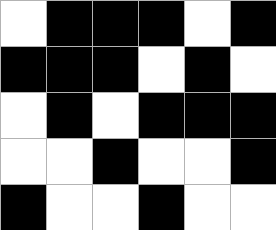[["white", "black", "black", "black", "white", "black"], ["black", "black", "black", "white", "black", "white"], ["white", "black", "white", "black", "black", "black"], ["white", "white", "black", "white", "white", "black"], ["black", "white", "white", "black", "white", "white"]]